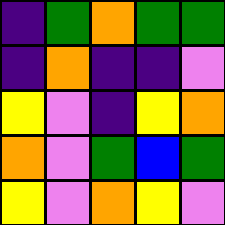[["indigo", "green", "orange", "green", "green"], ["indigo", "orange", "indigo", "indigo", "violet"], ["yellow", "violet", "indigo", "yellow", "orange"], ["orange", "violet", "green", "blue", "green"], ["yellow", "violet", "orange", "yellow", "violet"]]